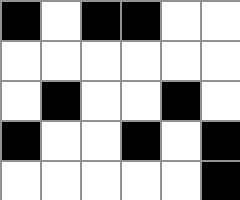[["black", "white", "black", "black", "white", "white"], ["white", "white", "white", "white", "white", "white"], ["white", "black", "white", "white", "black", "white"], ["black", "white", "white", "black", "white", "black"], ["white", "white", "white", "white", "white", "black"]]